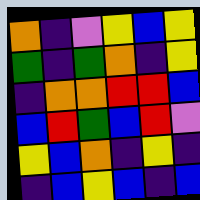[["orange", "indigo", "violet", "yellow", "blue", "yellow"], ["green", "indigo", "green", "orange", "indigo", "yellow"], ["indigo", "orange", "orange", "red", "red", "blue"], ["blue", "red", "green", "blue", "red", "violet"], ["yellow", "blue", "orange", "indigo", "yellow", "indigo"], ["indigo", "blue", "yellow", "blue", "indigo", "blue"]]